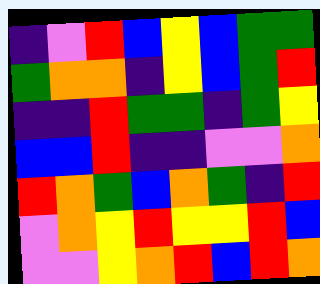[["indigo", "violet", "red", "blue", "yellow", "blue", "green", "green"], ["green", "orange", "orange", "indigo", "yellow", "blue", "green", "red"], ["indigo", "indigo", "red", "green", "green", "indigo", "green", "yellow"], ["blue", "blue", "red", "indigo", "indigo", "violet", "violet", "orange"], ["red", "orange", "green", "blue", "orange", "green", "indigo", "red"], ["violet", "orange", "yellow", "red", "yellow", "yellow", "red", "blue"], ["violet", "violet", "yellow", "orange", "red", "blue", "red", "orange"]]